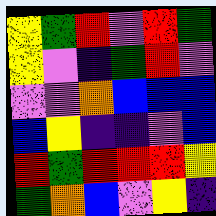[["yellow", "green", "red", "violet", "red", "green"], ["yellow", "violet", "indigo", "green", "red", "violet"], ["violet", "violet", "orange", "blue", "blue", "blue"], ["blue", "yellow", "indigo", "indigo", "violet", "blue"], ["red", "green", "red", "red", "red", "yellow"], ["green", "orange", "blue", "violet", "yellow", "indigo"]]